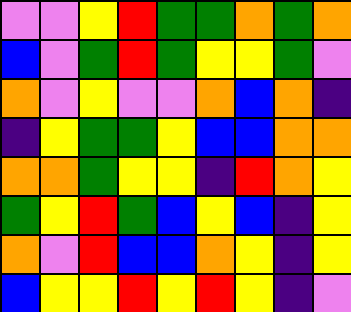[["violet", "violet", "yellow", "red", "green", "green", "orange", "green", "orange"], ["blue", "violet", "green", "red", "green", "yellow", "yellow", "green", "violet"], ["orange", "violet", "yellow", "violet", "violet", "orange", "blue", "orange", "indigo"], ["indigo", "yellow", "green", "green", "yellow", "blue", "blue", "orange", "orange"], ["orange", "orange", "green", "yellow", "yellow", "indigo", "red", "orange", "yellow"], ["green", "yellow", "red", "green", "blue", "yellow", "blue", "indigo", "yellow"], ["orange", "violet", "red", "blue", "blue", "orange", "yellow", "indigo", "yellow"], ["blue", "yellow", "yellow", "red", "yellow", "red", "yellow", "indigo", "violet"]]